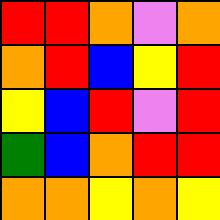[["red", "red", "orange", "violet", "orange"], ["orange", "red", "blue", "yellow", "red"], ["yellow", "blue", "red", "violet", "red"], ["green", "blue", "orange", "red", "red"], ["orange", "orange", "yellow", "orange", "yellow"]]